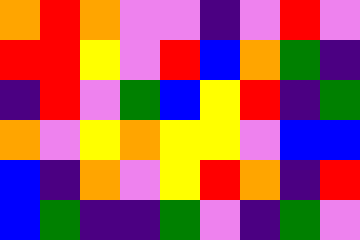[["orange", "red", "orange", "violet", "violet", "indigo", "violet", "red", "violet"], ["red", "red", "yellow", "violet", "red", "blue", "orange", "green", "indigo"], ["indigo", "red", "violet", "green", "blue", "yellow", "red", "indigo", "green"], ["orange", "violet", "yellow", "orange", "yellow", "yellow", "violet", "blue", "blue"], ["blue", "indigo", "orange", "violet", "yellow", "red", "orange", "indigo", "red"], ["blue", "green", "indigo", "indigo", "green", "violet", "indigo", "green", "violet"]]